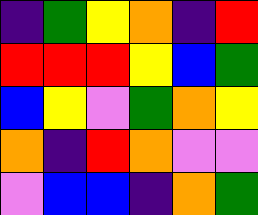[["indigo", "green", "yellow", "orange", "indigo", "red"], ["red", "red", "red", "yellow", "blue", "green"], ["blue", "yellow", "violet", "green", "orange", "yellow"], ["orange", "indigo", "red", "orange", "violet", "violet"], ["violet", "blue", "blue", "indigo", "orange", "green"]]